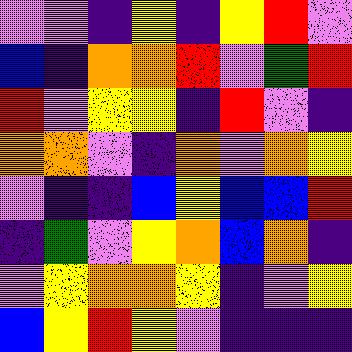[["violet", "violet", "indigo", "yellow", "indigo", "yellow", "red", "violet"], ["blue", "indigo", "orange", "orange", "red", "violet", "green", "red"], ["red", "violet", "yellow", "yellow", "indigo", "red", "violet", "indigo"], ["orange", "orange", "violet", "indigo", "orange", "violet", "orange", "yellow"], ["violet", "indigo", "indigo", "blue", "yellow", "blue", "blue", "red"], ["indigo", "green", "violet", "yellow", "orange", "blue", "orange", "indigo"], ["violet", "yellow", "orange", "orange", "yellow", "indigo", "violet", "yellow"], ["blue", "yellow", "red", "yellow", "violet", "indigo", "indigo", "indigo"]]